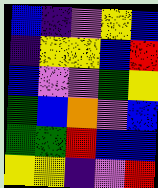[["blue", "indigo", "violet", "yellow", "blue"], ["indigo", "yellow", "yellow", "blue", "red"], ["blue", "violet", "violet", "green", "yellow"], ["green", "blue", "orange", "violet", "blue"], ["green", "green", "red", "blue", "blue"], ["yellow", "yellow", "indigo", "violet", "red"]]